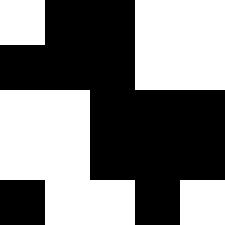[["white", "black", "black", "white", "white"], ["black", "black", "black", "white", "white"], ["white", "white", "black", "black", "black"], ["white", "white", "black", "black", "black"], ["black", "white", "white", "black", "white"]]